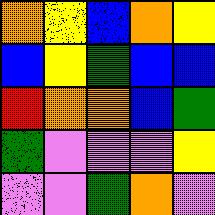[["orange", "yellow", "blue", "orange", "yellow"], ["blue", "yellow", "green", "blue", "blue"], ["red", "orange", "orange", "blue", "green"], ["green", "violet", "violet", "violet", "yellow"], ["violet", "violet", "green", "orange", "violet"]]